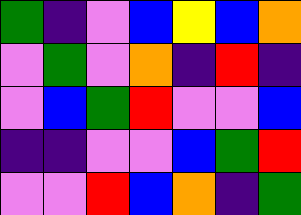[["green", "indigo", "violet", "blue", "yellow", "blue", "orange"], ["violet", "green", "violet", "orange", "indigo", "red", "indigo"], ["violet", "blue", "green", "red", "violet", "violet", "blue"], ["indigo", "indigo", "violet", "violet", "blue", "green", "red"], ["violet", "violet", "red", "blue", "orange", "indigo", "green"]]